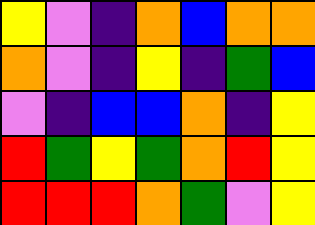[["yellow", "violet", "indigo", "orange", "blue", "orange", "orange"], ["orange", "violet", "indigo", "yellow", "indigo", "green", "blue"], ["violet", "indigo", "blue", "blue", "orange", "indigo", "yellow"], ["red", "green", "yellow", "green", "orange", "red", "yellow"], ["red", "red", "red", "orange", "green", "violet", "yellow"]]